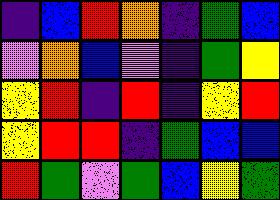[["indigo", "blue", "red", "orange", "indigo", "green", "blue"], ["violet", "orange", "blue", "violet", "indigo", "green", "yellow"], ["yellow", "red", "indigo", "red", "indigo", "yellow", "red"], ["yellow", "red", "red", "indigo", "green", "blue", "blue"], ["red", "green", "violet", "green", "blue", "yellow", "green"]]